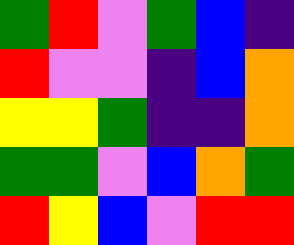[["green", "red", "violet", "green", "blue", "indigo"], ["red", "violet", "violet", "indigo", "blue", "orange"], ["yellow", "yellow", "green", "indigo", "indigo", "orange"], ["green", "green", "violet", "blue", "orange", "green"], ["red", "yellow", "blue", "violet", "red", "red"]]